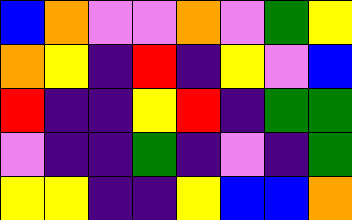[["blue", "orange", "violet", "violet", "orange", "violet", "green", "yellow"], ["orange", "yellow", "indigo", "red", "indigo", "yellow", "violet", "blue"], ["red", "indigo", "indigo", "yellow", "red", "indigo", "green", "green"], ["violet", "indigo", "indigo", "green", "indigo", "violet", "indigo", "green"], ["yellow", "yellow", "indigo", "indigo", "yellow", "blue", "blue", "orange"]]